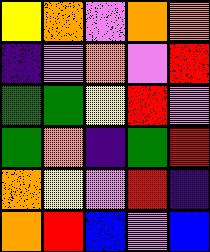[["yellow", "orange", "violet", "orange", "orange"], ["indigo", "violet", "orange", "violet", "red"], ["green", "green", "yellow", "red", "violet"], ["green", "orange", "indigo", "green", "red"], ["orange", "yellow", "violet", "red", "indigo"], ["orange", "red", "blue", "violet", "blue"]]